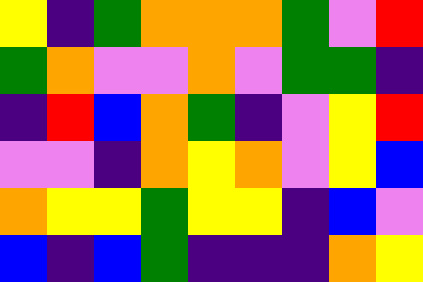[["yellow", "indigo", "green", "orange", "orange", "orange", "green", "violet", "red"], ["green", "orange", "violet", "violet", "orange", "violet", "green", "green", "indigo"], ["indigo", "red", "blue", "orange", "green", "indigo", "violet", "yellow", "red"], ["violet", "violet", "indigo", "orange", "yellow", "orange", "violet", "yellow", "blue"], ["orange", "yellow", "yellow", "green", "yellow", "yellow", "indigo", "blue", "violet"], ["blue", "indigo", "blue", "green", "indigo", "indigo", "indigo", "orange", "yellow"]]